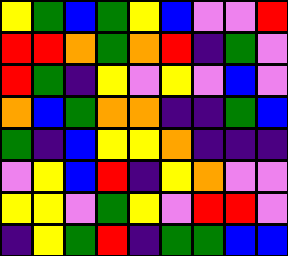[["yellow", "green", "blue", "green", "yellow", "blue", "violet", "violet", "red"], ["red", "red", "orange", "green", "orange", "red", "indigo", "green", "violet"], ["red", "green", "indigo", "yellow", "violet", "yellow", "violet", "blue", "violet"], ["orange", "blue", "green", "orange", "orange", "indigo", "indigo", "green", "blue"], ["green", "indigo", "blue", "yellow", "yellow", "orange", "indigo", "indigo", "indigo"], ["violet", "yellow", "blue", "red", "indigo", "yellow", "orange", "violet", "violet"], ["yellow", "yellow", "violet", "green", "yellow", "violet", "red", "red", "violet"], ["indigo", "yellow", "green", "red", "indigo", "green", "green", "blue", "blue"]]